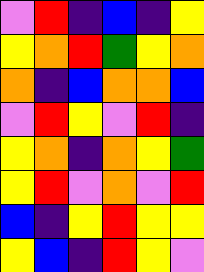[["violet", "red", "indigo", "blue", "indigo", "yellow"], ["yellow", "orange", "red", "green", "yellow", "orange"], ["orange", "indigo", "blue", "orange", "orange", "blue"], ["violet", "red", "yellow", "violet", "red", "indigo"], ["yellow", "orange", "indigo", "orange", "yellow", "green"], ["yellow", "red", "violet", "orange", "violet", "red"], ["blue", "indigo", "yellow", "red", "yellow", "yellow"], ["yellow", "blue", "indigo", "red", "yellow", "violet"]]